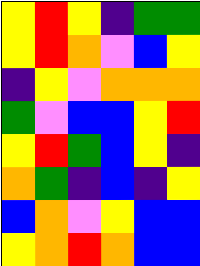[["yellow", "red", "yellow", "indigo", "green", "green"], ["yellow", "red", "orange", "violet", "blue", "yellow"], ["indigo", "yellow", "violet", "orange", "orange", "orange"], ["green", "violet", "blue", "blue", "yellow", "red"], ["yellow", "red", "green", "blue", "yellow", "indigo"], ["orange", "green", "indigo", "blue", "indigo", "yellow"], ["blue", "orange", "violet", "yellow", "blue", "blue"], ["yellow", "orange", "red", "orange", "blue", "blue"]]